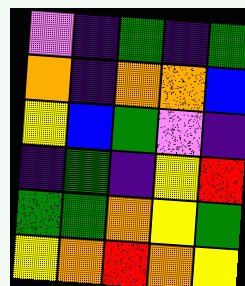[["violet", "indigo", "green", "indigo", "green"], ["orange", "indigo", "orange", "orange", "blue"], ["yellow", "blue", "green", "violet", "indigo"], ["indigo", "green", "indigo", "yellow", "red"], ["green", "green", "orange", "yellow", "green"], ["yellow", "orange", "red", "orange", "yellow"]]